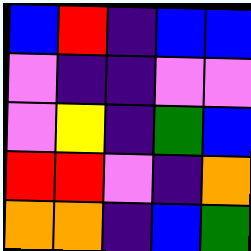[["blue", "red", "indigo", "blue", "blue"], ["violet", "indigo", "indigo", "violet", "violet"], ["violet", "yellow", "indigo", "green", "blue"], ["red", "red", "violet", "indigo", "orange"], ["orange", "orange", "indigo", "blue", "green"]]